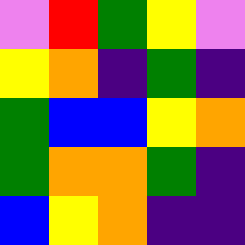[["violet", "red", "green", "yellow", "violet"], ["yellow", "orange", "indigo", "green", "indigo"], ["green", "blue", "blue", "yellow", "orange"], ["green", "orange", "orange", "green", "indigo"], ["blue", "yellow", "orange", "indigo", "indigo"]]